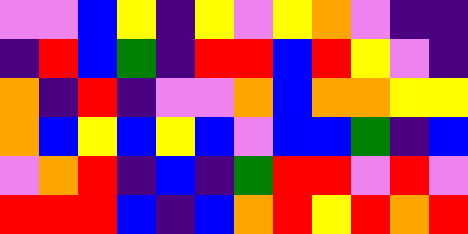[["violet", "violet", "blue", "yellow", "indigo", "yellow", "violet", "yellow", "orange", "violet", "indigo", "indigo"], ["indigo", "red", "blue", "green", "indigo", "red", "red", "blue", "red", "yellow", "violet", "indigo"], ["orange", "indigo", "red", "indigo", "violet", "violet", "orange", "blue", "orange", "orange", "yellow", "yellow"], ["orange", "blue", "yellow", "blue", "yellow", "blue", "violet", "blue", "blue", "green", "indigo", "blue"], ["violet", "orange", "red", "indigo", "blue", "indigo", "green", "red", "red", "violet", "red", "violet"], ["red", "red", "red", "blue", "indigo", "blue", "orange", "red", "yellow", "red", "orange", "red"]]